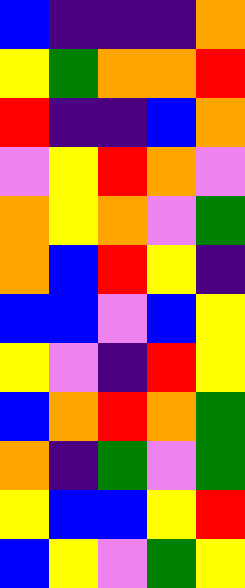[["blue", "indigo", "indigo", "indigo", "orange"], ["yellow", "green", "orange", "orange", "red"], ["red", "indigo", "indigo", "blue", "orange"], ["violet", "yellow", "red", "orange", "violet"], ["orange", "yellow", "orange", "violet", "green"], ["orange", "blue", "red", "yellow", "indigo"], ["blue", "blue", "violet", "blue", "yellow"], ["yellow", "violet", "indigo", "red", "yellow"], ["blue", "orange", "red", "orange", "green"], ["orange", "indigo", "green", "violet", "green"], ["yellow", "blue", "blue", "yellow", "red"], ["blue", "yellow", "violet", "green", "yellow"]]